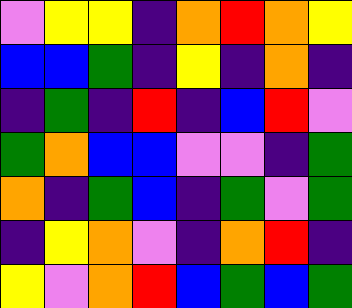[["violet", "yellow", "yellow", "indigo", "orange", "red", "orange", "yellow"], ["blue", "blue", "green", "indigo", "yellow", "indigo", "orange", "indigo"], ["indigo", "green", "indigo", "red", "indigo", "blue", "red", "violet"], ["green", "orange", "blue", "blue", "violet", "violet", "indigo", "green"], ["orange", "indigo", "green", "blue", "indigo", "green", "violet", "green"], ["indigo", "yellow", "orange", "violet", "indigo", "orange", "red", "indigo"], ["yellow", "violet", "orange", "red", "blue", "green", "blue", "green"]]